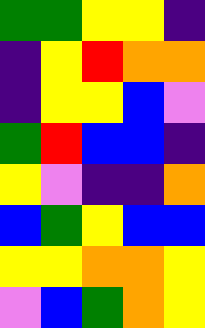[["green", "green", "yellow", "yellow", "indigo"], ["indigo", "yellow", "red", "orange", "orange"], ["indigo", "yellow", "yellow", "blue", "violet"], ["green", "red", "blue", "blue", "indigo"], ["yellow", "violet", "indigo", "indigo", "orange"], ["blue", "green", "yellow", "blue", "blue"], ["yellow", "yellow", "orange", "orange", "yellow"], ["violet", "blue", "green", "orange", "yellow"]]